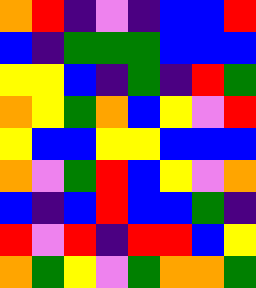[["orange", "red", "indigo", "violet", "indigo", "blue", "blue", "red"], ["blue", "indigo", "green", "green", "green", "blue", "blue", "blue"], ["yellow", "yellow", "blue", "indigo", "green", "indigo", "red", "green"], ["orange", "yellow", "green", "orange", "blue", "yellow", "violet", "red"], ["yellow", "blue", "blue", "yellow", "yellow", "blue", "blue", "blue"], ["orange", "violet", "green", "red", "blue", "yellow", "violet", "orange"], ["blue", "indigo", "blue", "red", "blue", "blue", "green", "indigo"], ["red", "violet", "red", "indigo", "red", "red", "blue", "yellow"], ["orange", "green", "yellow", "violet", "green", "orange", "orange", "green"]]